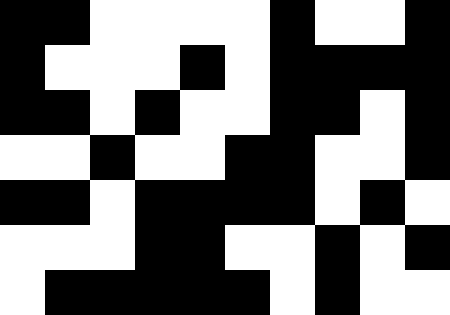[["black", "black", "white", "white", "white", "white", "black", "white", "white", "black"], ["black", "white", "white", "white", "black", "white", "black", "black", "black", "black"], ["black", "black", "white", "black", "white", "white", "black", "black", "white", "black"], ["white", "white", "black", "white", "white", "black", "black", "white", "white", "black"], ["black", "black", "white", "black", "black", "black", "black", "white", "black", "white"], ["white", "white", "white", "black", "black", "white", "white", "black", "white", "black"], ["white", "black", "black", "black", "black", "black", "white", "black", "white", "white"]]